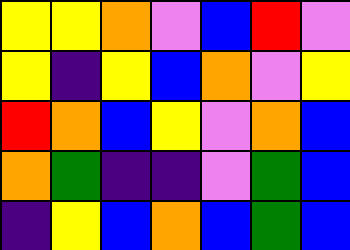[["yellow", "yellow", "orange", "violet", "blue", "red", "violet"], ["yellow", "indigo", "yellow", "blue", "orange", "violet", "yellow"], ["red", "orange", "blue", "yellow", "violet", "orange", "blue"], ["orange", "green", "indigo", "indigo", "violet", "green", "blue"], ["indigo", "yellow", "blue", "orange", "blue", "green", "blue"]]